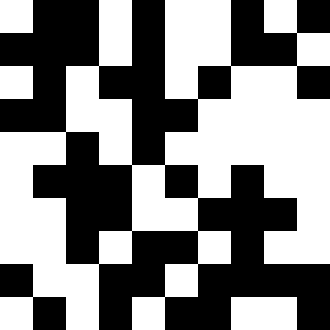[["white", "black", "black", "white", "black", "white", "white", "black", "white", "black"], ["black", "black", "black", "white", "black", "white", "white", "black", "black", "white"], ["white", "black", "white", "black", "black", "white", "black", "white", "white", "black"], ["black", "black", "white", "white", "black", "black", "white", "white", "white", "white"], ["white", "white", "black", "white", "black", "white", "white", "white", "white", "white"], ["white", "black", "black", "black", "white", "black", "white", "black", "white", "white"], ["white", "white", "black", "black", "white", "white", "black", "black", "black", "white"], ["white", "white", "black", "white", "black", "black", "white", "black", "white", "white"], ["black", "white", "white", "black", "black", "white", "black", "black", "black", "black"], ["white", "black", "white", "black", "white", "black", "black", "white", "white", "black"]]